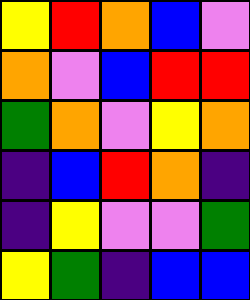[["yellow", "red", "orange", "blue", "violet"], ["orange", "violet", "blue", "red", "red"], ["green", "orange", "violet", "yellow", "orange"], ["indigo", "blue", "red", "orange", "indigo"], ["indigo", "yellow", "violet", "violet", "green"], ["yellow", "green", "indigo", "blue", "blue"]]